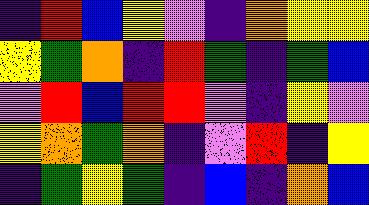[["indigo", "red", "blue", "yellow", "violet", "indigo", "orange", "yellow", "yellow"], ["yellow", "green", "orange", "indigo", "red", "green", "indigo", "green", "blue"], ["violet", "red", "blue", "red", "red", "violet", "indigo", "yellow", "violet"], ["yellow", "orange", "green", "orange", "indigo", "violet", "red", "indigo", "yellow"], ["indigo", "green", "yellow", "green", "indigo", "blue", "indigo", "orange", "blue"]]